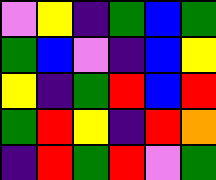[["violet", "yellow", "indigo", "green", "blue", "green"], ["green", "blue", "violet", "indigo", "blue", "yellow"], ["yellow", "indigo", "green", "red", "blue", "red"], ["green", "red", "yellow", "indigo", "red", "orange"], ["indigo", "red", "green", "red", "violet", "green"]]